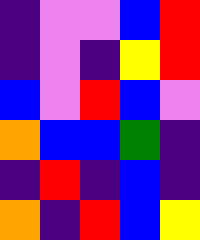[["indigo", "violet", "violet", "blue", "red"], ["indigo", "violet", "indigo", "yellow", "red"], ["blue", "violet", "red", "blue", "violet"], ["orange", "blue", "blue", "green", "indigo"], ["indigo", "red", "indigo", "blue", "indigo"], ["orange", "indigo", "red", "blue", "yellow"]]